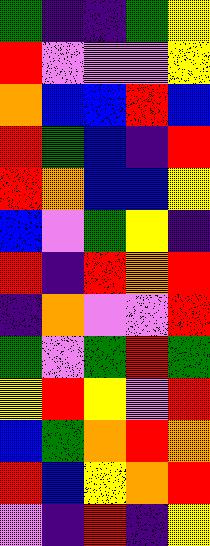[["green", "indigo", "indigo", "green", "yellow"], ["red", "violet", "violet", "violet", "yellow"], ["orange", "blue", "blue", "red", "blue"], ["red", "green", "blue", "indigo", "red"], ["red", "orange", "blue", "blue", "yellow"], ["blue", "violet", "green", "yellow", "indigo"], ["red", "indigo", "red", "orange", "red"], ["indigo", "orange", "violet", "violet", "red"], ["green", "violet", "green", "red", "green"], ["yellow", "red", "yellow", "violet", "red"], ["blue", "green", "orange", "red", "orange"], ["red", "blue", "yellow", "orange", "red"], ["violet", "indigo", "red", "indigo", "yellow"]]